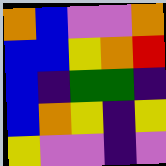[["orange", "blue", "violet", "violet", "orange"], ["blue", "blue", "yellow", "orange", "red"], ["blue", "indigo", "green", "green", "indigo"], ["blue", "orange", "yellow", "indigo", "yellow"], ["yellow", "violet", "violet", "indigo", "violet"]]